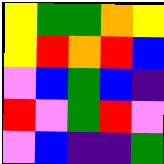[["yellow", "green", "green", "orange", "yellow"], ["yellow", "red", "orange", "red", "blue"], ["violet", "blue", "green", "blue", "indigo"], ["red", "violet", "green", "red", "violet"], ["violet", "blue", "indigo", "indigo", "green"]]